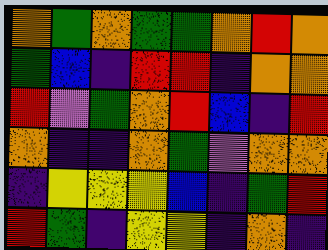[["orange", "green", "orange", "green", "green", "orange", "red", "orange"], ["green", "blue", "indigo", "red", "red", "indigo", "orange", "orange"], ["red", "violet", "green", "orange", "red", "blue", "indigo", "red"], ["orange", "indigo", "indigo", "orange", "green", "violet", "orange", "orange"], ["indigo", "yellow", "yellow", "yellow", "blue", "indigo", "green", "red"], ["red", "green", "indigo", "yellow", "yellow", "indigo", "orange", "indigo"]]